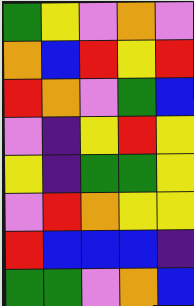[["green", "yellow", "violet", "orange", "violet"], ["orange", "blue", "red", "yellow", "red"], ["red", "orange", "violet", "green", "blue"], ["violet", "indigo", "yellow", "red", "yellow"], ["yellow", "indigo", "green", "green", "yellow"], ["violet", "red", "orange", "yellow", "yellow"], ["red", "blue", "blue", "blue", "indigo"], ["green", "green", "violet", "orange", "blue"]]